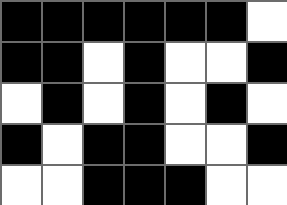[["black", "black", "black", "black", "black", "black", "white"], ["black", "black", "white", "black", "white", "white", "black"], ["white", "black", "white", "black", "white", "black", "white"], ["black", "white", "black", "black", "white", "white", "black"], ["white", "white", "black", "black", "black", "white", "white"]]